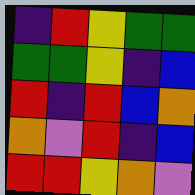[["indigo", "red", "yellow", "green", "green"], ["green", "green", "yellow", "indigo", "blue"], ["red", "indigo", "red", "blue", "orange"], ["orange", "violet", "red", "indigo", "blue"], ["red", "red", "yellow", "orange", "violet"]]